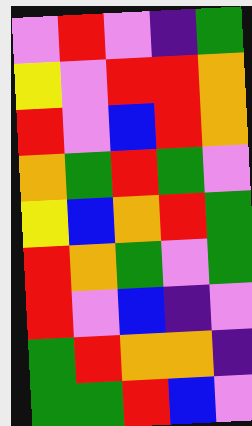[["violet", "red", "violet", "indigo", "green"], ["yellow", "violet", "red", "red", "orange"], ["red", "violet", "blue", "red", "orange"], ["orange", "green", "red", "green", "violet"], ["yellow", "blue", "orange", "red", "green"], ["red", "orange", "green", "violet", "green"], ["red", "violet", "blue", "indigo", "violet"], ["green", "red", "orange", "orange", "indigo"], ["green", "green", "red", "blue", "violet"]]